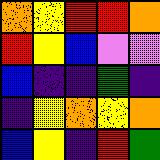[["orange", "yellow", "red", "red", "orange"], ["red", "yellow", "blue", "violet", "violet"], ["blue", "indigo", "indigo", "green", "indigo"], ["indigo", "yellow", "orange", "yellow", "orange"], ["blue", "yellow", "indigo", "red", "green"]]